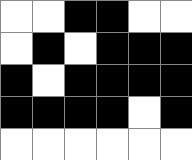[["white", "white", "black", "black", "white", "white"], ["white", "black", "white", "black", "black", "black"], ["black", "white", "black", "black", "black", "black"], ["black", "black", "black", "black", "white", "black"], ["white", "white", "white", "white", "white", "white"]]